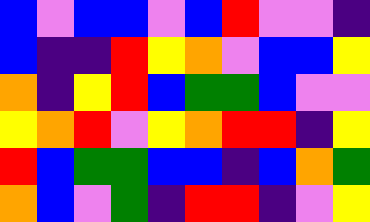[["blue", "violet", "blue", "blue", "violet", "blue", "red", "violet", "violet", "indigo"], ["blue", "indigo", "indigo", "red", "yellow", "orange", "violet", "blue", "blue", "yellow"], ["orange", "indigo", "yellow", "red", "blue", "green", "green", "blue", "violet", "violet"], ["yellow", "orange", "red", "violet", "yellow", "orange", "red", "red", "indigo", "yellow"], ["red", "blue", "green", "green", "blue", "blue", "indigo", "blue", "orange", "green"], ["orange", "blue", "violet", "green", "indigo", "red", "red", "indigo", "violet", "yellow"]]